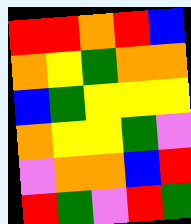[["red", "red", "orange", "red", "blue"], ["orange", "yellow", "green", "orange", "orange"], ["blue", "green", "yellow", "yellow", "yellow"], ["orange", "yellow", "yellow", "green", "violet"], ["violet", "orange", "orange", "blue", "red"], ["red", "green", "violet", "red", "green"]]